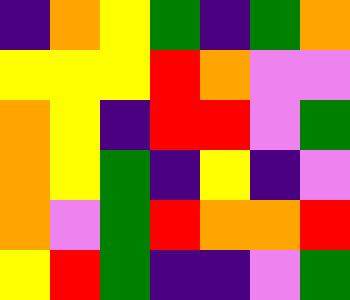[["indigo", "orange", "yellow", "green", "indigo", "green", "orange"], ["yellow", "yellow", "yellow", "red", "orange", "violet", "violet"], ["orange", "yellow", "indigo", "red", "red", "violet", "green"], ["orange", "yellow", "green", "indigo", "yellow", "indigo", "violet"], ["orange", "violet", "green", "red", "orange", "orange", "red"], ["yellow", "red", "green", "indigo", "indigo", "violet", "green"]]